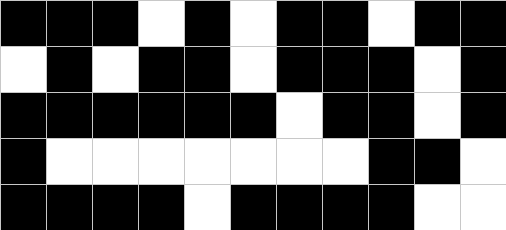[["black", "black", "black", "white", "black", "white", "black", "black", "white", "black", "black"], ["white", "black", "white", "black", "black", "white", "black", "black", "black", "white", "black"], ["black", "black", "black", "black", "black", "black", "white", "black", "black", "white", "black"], ["black", "white", "white", "white", "white", "white", "white", "white", "black", "black", "white"], ["black", "black", "black", "black", "white", "black", "black", "black", "black", "white", "white"]]